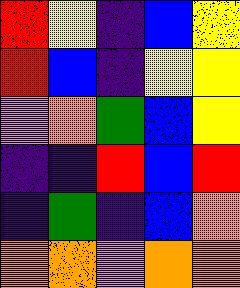[["red", "yellow", "indigo", "blue", "yellow"], ["red", "blue", "indigo", "yellow", "yellow"], ["violet", "orange", "green", "blue", "yellow"], ["indigo", "indigo", "red", "blue", "red"], ["indigo", "green", "indigo", "blue", "orange"], ["orange", "orange", "violet", "orange", "orange"]]